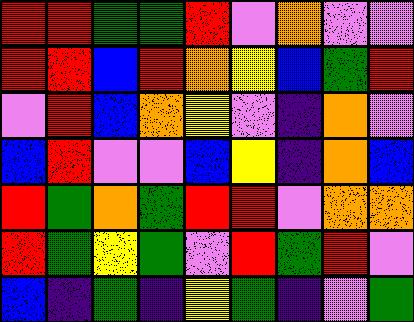[["red", "red", "green", "green", "red", "violet", "orange", "violet", "violet"], ["red", "red", "blue", "red", "orange", "yellow", "blue", "green", "red"], ["violet", "red", "blue", "orange", "yellow", "violet", "indigo", "orange", "violet"], ["blue", "red", "violet", "violet", "blue", "yellow", "indigo", "orange", "blue"], ["red", "green", "orange", "green", "red", "red", "violet", "orange", "orange"], ["red", "green", "yellow", "green", "violet", "red", "green", "red", "violet"], ["blue", "indigo", "green", "indigo", "yellow", "green", "indigo", "violet", "green"]]